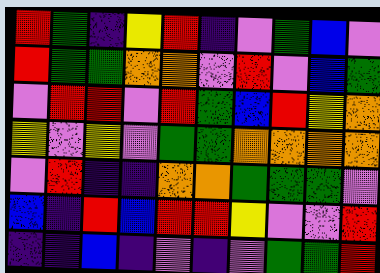[["red", "green", "indigo", "yellow", "red", "indigo", "violet", "green", "blue", "violet"], ["red", "green", "green", "orange", "orange", "violet", "red", "violet", "blue", "green"], ["violet", "red", "red", "violet", "red", "green", "blue", "red", "yellow", "orange"], ["yellow", "violet", "yellow", "violet", "green", "green", "orange", "orange", "orange", "orange"], ["violet", "red", "indigo", "indigo", "orange", "orange", "green", "green", "green", "violet"], ["blue", "indigo", "red", "blue", "red", "red", "yellow", "violet", "violet", "red"], ["indigo", "indigo", "blue", "indigo", "violet", "indigo", "violet", "green", "green", "red"]]